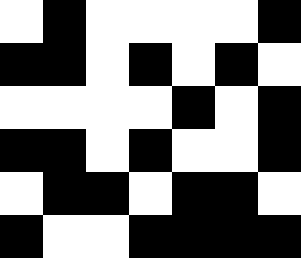[["white", "black", "white", "white", "white", "white", "black"], ["black", "black", "white", "black", "white", "black", "white"], ["white", "white", "white", "white", "black", "white", "black"], ["black", "black", "white", "black", "white", "white", "black"], ["white", "black", "black", "white", "black", "black", "white"], ["black", "white", "white", "black", "black", "black", "black"]]